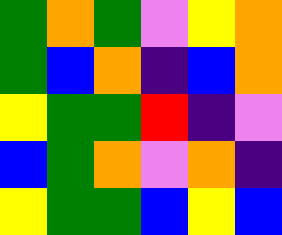[["green", "orange", "green", "violet", "yellow", "orange"], ["green", "blue", "orange", "indigo", "blue", "orange"], ["yellow", "green", "green", "red", "indigo", "violet"], ["blue", "green", "orange", "violet", "orange", "indigo"], ["yellow", "green", "green", "blue", "yellow", "blue"]]